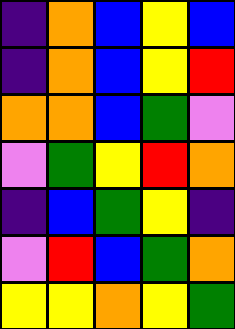[["indigo", "orange", "blue", "yellow", "blue"], ["indigo", "orange", "blue", "yellow", "red"], ["orange", "orange", "blue", "green", "violet"], ["violet", "green", "yellow", "red", "orange"], ["indigo", "blue", "green", "yellow", "indigo"], ["violet", "red", "blue", "green", "orange"], ["yellow", "yellow", "orange", "yellow", "green"]]